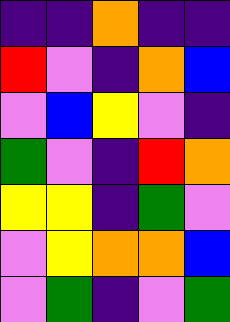[["indigo", "indigo", "orange", "indigo", "indigo"], ["red", "violet", "indigo", "orange", "blue"], ["violet", "blue", "yellow", "violet", "indigo"], ["green", "violet", "indigo", "red", "orange"], ["yellow", "yellow", "indigo", "green", "violet"], ["violet", "yellow", "orange", "orange", "blue"], ["violet", "green", "indigo", "violet", "green"]]